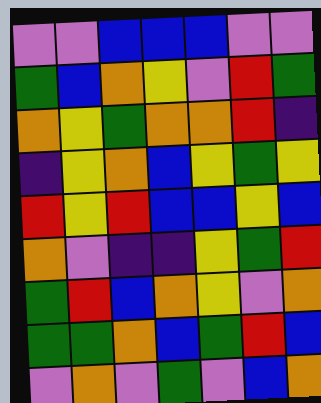[["violet", "violet", "blue", "blue", "blue", "violet", "violet"], ["green", "blue", "orange", "yellow", "violet", "red", "green"], ["orange", "yellow", "green", "orange", "orange", "red", "indigo"], ["indigo", "yellow", "orange", "blue", "yellow", "green", "yellow"], ["red", "yellow", "red", "blue", "blue", "yellow", "blue"], ["orange", "violet", "indigo", "indigo", "yellow", "green", "red"], ["green", "red", "blue", "orange", "yellow", "violet", "orange"], ["green", "green", "orange", "blue", "green", "red", "blue"], ["violet", "orange", "violet", "green", "violet", "blue", "orange"]]